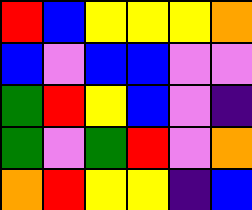[["red", "blue", "yellow", "yellow", "yellow", "orange"], ["blue", "violet", "blue", "blue", "violet", "violet"], ["green", "red", "yellow", "blue", "violet", "indigo"], ["green", "violet", "green", "red", "violet", "orange"], ["orange", "red", "yellow", "yellow", "indigo", "blue"]]